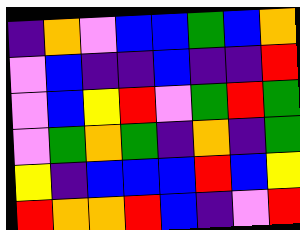[["indigo", "orange", "violet", "blue", "blue", "green", "blue", "orange"], ["violet", "blue", "indigo", "indigo", "blue", "indigo", "indigo", "red"], ["violet", "blue", "yellow", "red", "violet", "green", "red", "green"], ["violet", "green", "orange", "green", "indigo", "orange", "indigo", "green"], ["yellow", "indigo", "blue", "blue", "blue", "red", "blue", "yellow"], ["red", "orange", "orange", "red", "blue", "indigo", "violet", "red"]]